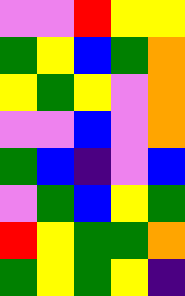[["violet", "violet", "red", "yellow", "yellow"], ["green", "yellow", "blue", "green", "orange"], ["yellow", "green", "yellow", "violet", "orange"], ["violet", "violet", "blue", "violet", "orange"], ["green", "blue", "indigo", "violet", "blue"], ["violet", "green", "blue", "yellow", "green"], ["red", "yellow", "green", "green", "orange"], ["green", "yellow", "green", "yellow", "indigo"]]